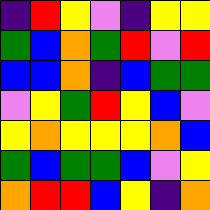[["indigo", "red", "yellow", "violet", "indigo", "yellow", "yellow"], ["green", "blue", "orange", "green", "red", "violet", "red"], ["blue", "blue", "orange", "indigo", "blue", "green", "green"], ["violet", "yellow", "green", "red", "yellow", "blue", "violet"], ["yellow", "orange", "yellow", "yellow", "yellow", "orange", "blue"], ["green", "blue", "green", "green", "blue", "violet", "yellow"], ["orange", "red", "red", "blue", "yellow", "indigo", "orange"]]